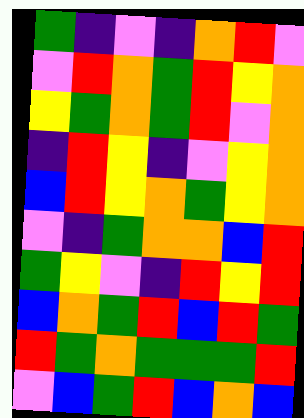[["green", "indigo", "violet", "indigo", "orange", "red", "violet"], ["violet", "red", "orange", "green", "red", "yellow", "orange"], ["yellow", "green", "orange", "green", "red", "violet", "orange"], ["indigo", "red", "yellow", "indigo", "violet", "yellow", "orange"], ["blue", "red", "yellow", "orange", "green", "yellow", "orange"], ["violet", "indigo", "green", "orange", "orange", "blue", "red"], ["green", "yellow", "violet", "indigo", "red", "yellow", "red"], ["blue", "orange", "green", "red", "blue", "red", "green"], ["red", "green", "orange", "green", "green", "green", "red"], ["violet", "blue", "green", "red", "blue", "orange", "blue"]]